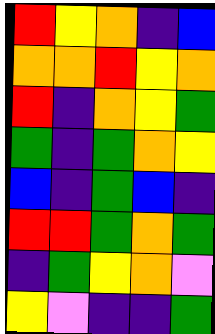[["red", "yellow", "orange", "indigo", "blue"], ["orange", "orange", "red", "yellow", "orange"], ["red", "indigo", "orange", "yellow", "green"], ["green", "indigo", "green", "orange", "yellow"], ["blue", "indigo", "green", "blue", "indigo"], ["red", "red", "green", "orange", "green"], ["indigo", "green", "yellow", "orange", "violet"], ["yellow", "violet", "indigo", "indigo", "green"]]